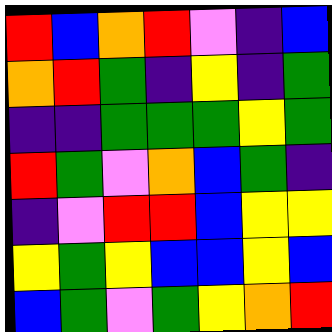[["red", "blue", "orange", "red", "violet", "indigo", "blue"], ["orange", "red", "green", "indigo", "yellow", "indigo", "green"], ["indigo", "indigo", "green", "green", "green", "yellow", "green"], ["red", "green", "violet", "orange", "blue", "green", "indigo"], ["indigo", "violet", "red", "red", "blue", "yellow", "yellow"], ["yellow", "green", "yellow", "blue", "blue", "yellow", "blue"], ["blue", "green", "violet", "green", "yellow", "orange", "red"]]